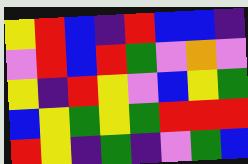[["yellow", "red", "blue", "indigo", "red", "blue", "blue", "indigo"], ["violet", "red", "blue", "red", "green", "violet", "orange", "violet"], ["yellow", "indigo", "red", "yellow", "violet", "blue", "yellow", "green"], ["blue", "yellow", "green", "yellow", "green", "red", "red", "red"], ["red", "yellow", "indigo", "green", "indigo", "violet", "green", "blue"]]